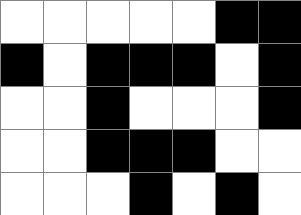[["white", "white", "white", "white", "white", "black", "black"], ["black", "white", "black", "black", "black", "white", "black"], ["white", "white", "black", "white", "white", "white", "black"], ["white", "white", "black", "black", "black", "white", "white"], ["white", "white", "white", "black", "white", "black", "white"]]